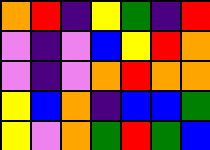[["orange", "red", "indigo", "yellow", "green", "indigo", "red"], ["violet", "indigo", "violet", "blue", "yellow", "red", "orange"], ["violet", "indigo", "violet", "orange", "red", "orange", "orange"], ["yellow", "blue", "orange", "indigo", "blue", "blue", "green"], ["yellow", "violet", "orange", "green", "red", "green", "blue"]]